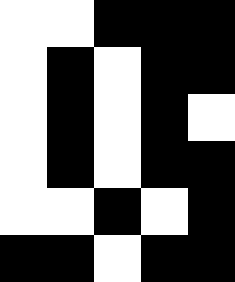[["white", "white", "black", "black", "black"], ["white", "black", "white", "black", "black"], ["white", "black", "white", "black", "white"], ["white", "black", "white", "black", "black"], ["white", "white", "black", "white", "black"], ["black", "black", "white", "black", "black"]]